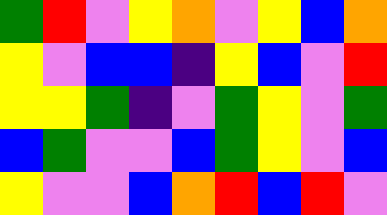[["green", "red", "violet", "yellow", "orange", "violet", "yellow", "blue", "orange"], ["yellow", "violet", "blue", "blue", "indigo", "yellow", "blue", "violet", "red"], ["yellow", "yellow", "green", "indigo", "violet", "green", "yellow", "violet", "green"], ["blue", "green", "violet", "violet", "blue", "green", "yellow", "violet", "blue"], ["yellow", "violet", "violet", "blue", "orange", "red", "blue", "red", "violet"]]